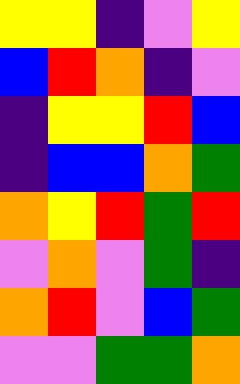[["yellow", "yellow", "indigo", "violet", "yellow"], ["blue", "red", "orange", "indigo", "violet"], ["indigo", "yellow", "yellow", "red", "blue"], ["indigo", "blue", "blue", "orange", "green"], ["orange", "yellow", "red", "green", "red"], ["violet", "orange", "violet", "green", "indigo"], ["orange", "red", "violet", "blue", "green"], ["violet", "violet", "green", "green", "orange"]]